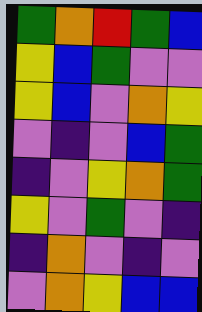[["green", "orange", "red", "green", "blue"], ["yellow", "blue", "green", "violet", "violet"], ["yellow", "blue", "violet", "orange", "yellow"], ["violet", "indigo", "violet", "blue", "green"], ["indigo", "violet", "yellow", "orange", "green"], ["yellow", "violet", "green", "violet", "indigo"], ["indigo", "orange", "violet", "indigo", "violet"], ["violet", "orange", "yellow", "blue", "blue"]]